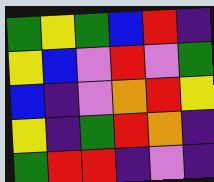[["green", "yellow", "green", "blue", "red", "indigo"], ["yellow", "blue", "violet", "red", "violet", "green"], ["blue", "indigo", "violet", "orange", "red", "yellow"], ["yellow", "indigo", "green", "red", "orange", "indigo"], ["green", "red", "red", "indigo", "violet", "indigo"]]